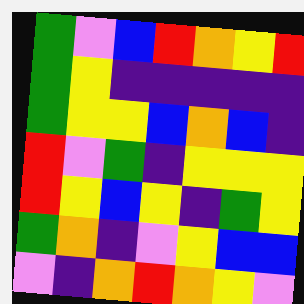[["green", "violet", "blue", "red", "orange", "yellow", "red"], ["green", "yellow", "indigo", "indigo", "indigo", "indigo", "indigo"], ["green", "yellow", "yellow", "blue", "orange", "blue", "indigo"], ["red", "violet", "green", "indigo", "yellow", "yellow", "yellow"], ["red", "yellow", "blue", "yellow", "indigo", "green", "yellow"], ["green", "orange", "indigo", "violet", "yellow", "blue", "blue"], ["violet", "indigo", "orange", "red", "orange", "yellow", "violet"]]